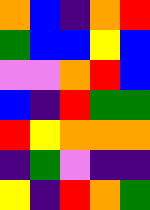[["orange", "blue", "indigo", "orange", "red"], ["green", "blue", "blue", "yellow", "blue"], ["violet", "violet", "orange", "red", "blue"], ["blue", "indigo", "red", "green", "green"], ["red", "yellow", "orange", "orange", "orange"], ["indigo", "green", "violet", "indigo", "indigo"], ["yellow", "indigo", "red", "orange", "green"]]